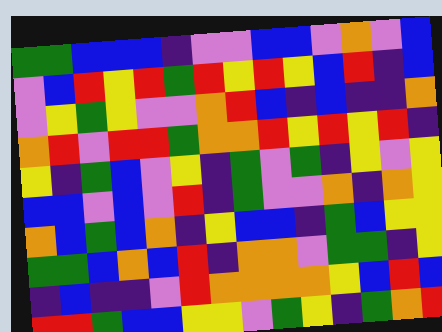[["green", "green", "blue", "blue", "blue", "indigo", "violet", "violet", "blue", "blue", "violet", "orange", "violet", "blue"], ["violet", "blue", "red", "yellow", "red", "green", "red", "yellow", "red", "yellow", "blue", "red", "indigo", "blue"], ["violet", "yellow", "green", "yellow", "violet", "violet", "orange", "red", "blue", "indigo", "blue", "indigo", "indigo", "orange"], ["orange", "red", "violet", "red", "red", "green", "orange", "orange", "red", "yellow", "red", "yellow", "red", "indigo"], ["yellow", "indigo", "green", "blue", "violet", "yellow", "indigo", "green", "violet", "green", "indigo", "yellow", "violet", "yellow"], ["blue", "blue", "violet", "blue", "violet", "red", "indigo", "green", "violet", "violet", "orange", "indigo", "orange", "yellow"], ["orange", "blue", "green", "blue", "orange", "indigo", "yellow", "blue", "blue", "indigo", "green", "blue", "yellow", "yellow"], ["green", "green", "blue", "orange", "blue", "red", "indigo", "orange", "orange", "violet", "green", "green", "indigo", "yellow"], ["indigo", "blue", "indigo", "indigo", "violet", "red", "orange", "orange", "orange", "orange", "yellow", "blue", "red", "blue"], ["red", "red", "green", "blue", "blue", "yellow", "yellow", "violet", "green", "yellow", "indigo", "green", "orange", "red"]]